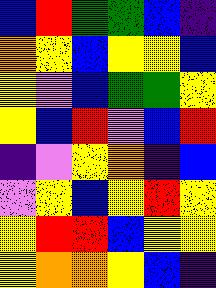[["blue", "red", "green", "green", "blue", "indigo"], ["orange", "yellow", "blue", "yellow", "yellow", "blue"], ["yellow", "violet", "blue", "green", "green", "yellow"], ["yellow", "blue", "red", "violet", "blue", "red"], ["indigo", "violet", "yellow", "orange", "indigo", "blue"], ["violet", "yellow", "blue", "yellow", "red", "yellow"], ["yellow", "red", "red", "blue", "yellow", "yellow"], ["yellow", "orange", "orange", "yellow", "blue", "indigo"]]